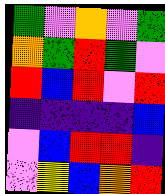[["green", "violet", "orange", "violet", "green"], ["orange", "green", "red", "green", "violet"], ["red", "blue", "red", "violet", "red"], ["indigo", "indigo", "indigo", "indigo", "blue"], ["violet", "blue", "red", "red", "indigo"], ["violet", "yellow", "blue", "orange", "red"]]